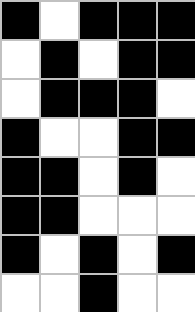[["black", "white", "black", "black", "black"], ["white", "black", "white", "black", "black"], ["white", "black", "black", "black", "white"], ["black", "white", "white", "black", "black"], ["black", "black", "white", "black", "white"], ["black", "black", "white", "white", "white"], ["black", "white", "black", "white", "black"], ["white", "white", "black", "white", "white"]]